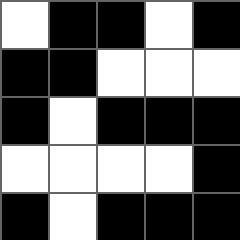[["white", "black", "black", "white", "black"], ["black", "black", "white", "white", "white"], ["black", "white", "black", "black", "black"], ["white", "white", "white", "white", "black"], ["black", "white", "black", "black", "black"]]